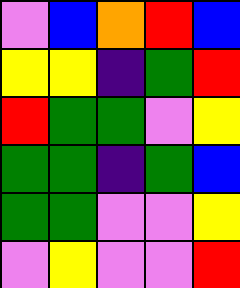[["violet", "blue", "orange", "red", "blue"], ["yellow", "yellow", "indigo", "green", "red"], ["red", "green", "green", "violet", "yellow"], ["green", "green", "indigo", "green", "blue"], ["green", "green", "violet", "violet", "yellow"], ["violet", "yellow", "violet", "violet", "red"]]